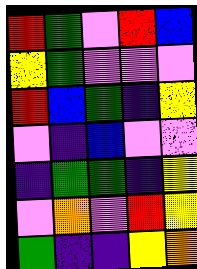[["red", "green", "violet", "red", "blue"], ["yellow", "green", "violet", "violet", "violet"], ["red", "blue", "green", "indigo", "yellow"], ["violet", "indigo", "blue", "violet", "violet"], ["indigo", "green", "green", "indigo", "yellow"], ["violet", "orange", "violet", "red", "yellow"], ["green", "indigo", "indigo", "yellow", "orange"]]